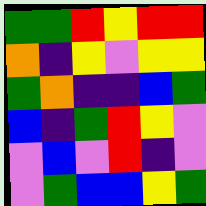[["green", "green", "red", "yellow", "red", "red"], ["orange", "indigo", "yellow", "violet", "yellow", "yellow"], ["green", "orange", "indigo", "indigo", "blue", "green"], ["blue", "indigo", "green", "red", "yellow", "violet"], ["violet", "blue", "violet", "red", "indigo", "violet"], ["violet", "green", "blue", "blue", "yellow", "green"]]